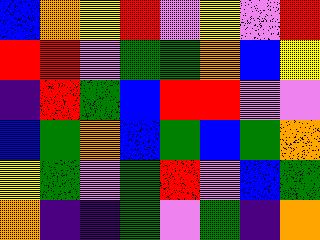[["blue", "orange", "yellow", "red", "violet", "yellow", "violet", "red"], ["red", "red", "violet", "green", "green", "orange", "blue", "yellow"], ["indigo", "red", "green", "blue", "red", "red", "violet", "violet"], ["blue", "green", "orange", "blue", "green", "blue", "green", "orange"], ["yellow", "green", "violet", "green", "red", "violet", "blue", "green"], ["orange", "indigo", "indigo", "green", "violet", "green", "indigo", "orange"]]